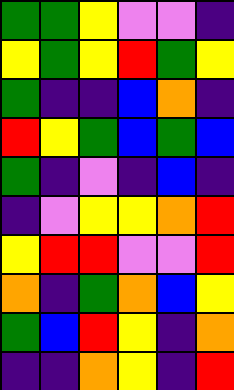[["green", "green", "yellow", "violet", "violet", "indigo"], ["yellow", "green", "yellow", "red", "green", "yellow"], ["green", "indigo", "indigo", "blue", "orange", "indigo"], ["red", "yellow", "green", "blue", "green", "blue"], ["green", "indigo", "violet", "indigo", "blue", "indigo"], ["indigo", "violet", "yellow", "yellow", "orange", "red"], ["yellow", "red", "red", "violet", "violet", "red"], ["orange", "indigo", "green", "orange", "blue", "yellow"], ["green", "blue", "red", "yellow", "indigo", "orange"], ["indigo", "indigo", "orange", "yellow", "indigo", "red"]]